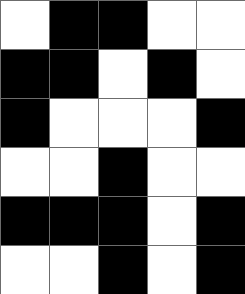[["white", "black", "black", "white", "white"], ["black", "black", "white", "black", "white"], ["black", "white", "white", "white", "black"], ["white", "white", "black", "white", "white"], ["black", "black", "black", "white", "black"], ["white", "white", "black", "white", "black"]]